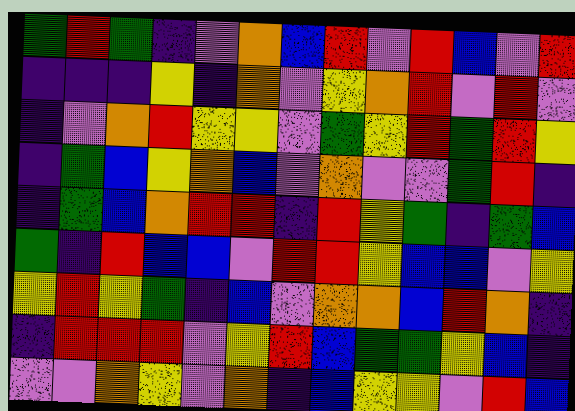[["green", "red", "green", "indigo", "violet", "orange", "blue", "red", "violet", "red", "blue", "violet", "red"], ["indigo", "indigo", "indigo", "yellow", "indigo", "orange", "violet", "yellow", "orange", "red", "violet", "red", "violet"], ["indigo", "violet", "orange", "red", "yellow", "yellow", "violet", "green", "yellow", "red", "green", "red", "yellow"], ["indigo", "green", "blue", "yellow", "orange", "blue", "violet", "orange", "violet", "violet", "green", "red", "indigo"], ["indigo", "green", "blue", "orange", "red", "red", "indigo", "red", "yellow", "green", "indigo", "green", "blue"], ["green", "indigo", "red", "blue", "blue", "violet", "red", "red", "yellow", "blue", "blue", "violet", "yellow"], ["yellow", "red", "yellow", "green", "indigo", "blue", "violet", "orange", "orange", "blue", "red", "orange", "indigo"], ["indigo", "red", "red", "red", "violet", "yellow", "red", "blue", "green", "green", "yellow", "blue", "indigo"], ["violet", "violet", "orange", "yellow", "violet", "orange", "indigo", "blue", "yellow", "yellow", "violet", "red", "blue"]]